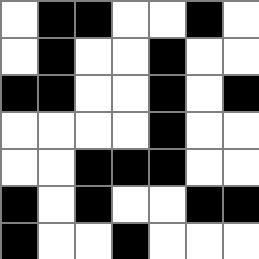[["white", "black", "black", "white", "white", "black", "white"], ["white", "black", "white", "white", "black", "white", "white"], ["black", "black", "white", "white", "black", "white", "black"], ["white", "white", "white", "white", "black", "white", "white"], ["white", "white", "black", "black", "black", "white", "white"], ["black", "white", "black", "white", "white", "black", "black"], ["black", "white", "white", "black", "white", "white", "white"]]